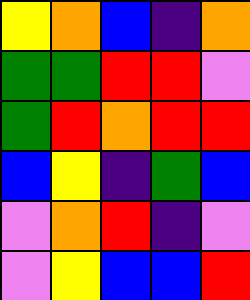[["yellow", "orange", "blue", "indigo", "orange"], ["green", "green", "red", "red", "violet"], ["green", "red", "orange", "red", "red"], ["blue", "yellow", "indigo", "green", "blue"], ["violet", "orange", "red", "indigo", "violet"], ["violet", "yellow", "blue", "blue", "red"]]